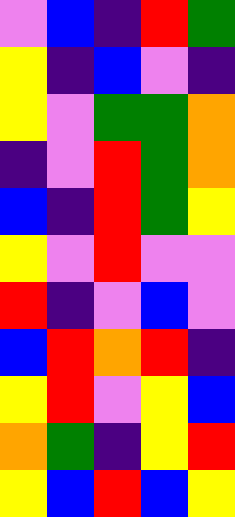[["violet", "blue", "indigo", "red", "green"], ["yellow", "indigo", "blue", "violet", "indigo"], ["yellow", "violet", "green", "green", "orange"], ["indigo", "violet", "red", "green", "orange"], ["blue", "indigo", "red", "green", "yellow"], ["yellow", "violet", "red", "violet", "violet"], ["red", "indigo", "violet", "blue", "violet"], ["blue", "red", "orange", "red", "indigo"], ["yellow", "red", "violet", "yellow", "blue"], ["orange", "green", "indigo", "yellow", "red"], ["yellow", "blue", "red", "blue", "yellow"]]